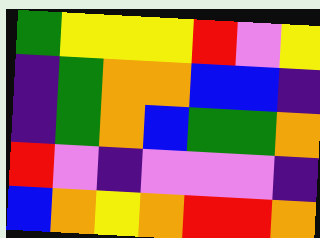[["green", "yellow", "yellow", "yellow", "red", "violet", "yellow"], ["indigo", "green", "orange", "orange", "blue", "blue", "indigo"], ["indigo", "green", "orange", "blue", "green", "green", "orange"], ["red", "violet", "indigo", "violet", "violet", "violet", "indigo"], ["blue", "orange", "yellow", "orange", "red", "red", "orange"]]